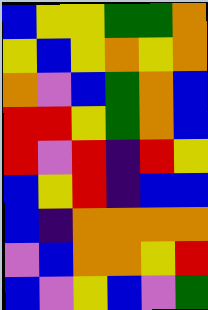[["blue", "yellow", "yellow", "green", "green", "orange"], ["yellow", "blue", "yellow", "orange", "yellow", "orange"], ["orange", "violet", "blue", "green", "orange", "blue"], ["red", "red", "yellow", "green", "orange", "blue"], ["red", "violet", "red", "indigo", "red", "yellow"], ["blue", "yellow", "red", "indigo", "blue", "blue"], ["blue", "indigo", "orange", "orange", "orange", "orange"], ["violet", "blue", "orange", "orange", "yellow", "red"], ["blue", "violet", "yellow", "blue", "violet", "green"]]